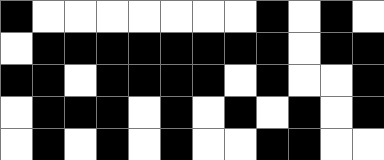[["black", "white", "white", "white", "white", "white", "white", "white", "black", "white", "black", "white"], ["white", "black", "black", "black", "black", "black", "black", "black", "black", "white", "black", "black"], ["black", "black", "white", "black", "black", "black", "black", "white", "black", "white", "white", "black"], ["white", "black", "black", "black", "white", "black", "white", "black", "white", "black", "white", "black"], ["white", "black", "white", "black", "white", "black", "white", "white", "black", "black", "white", "white"]]